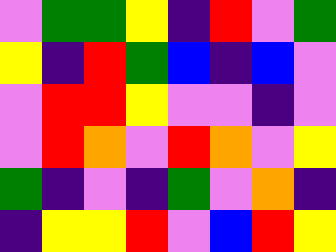[["violet", "green", "green", "yellow", "indigo", "red", "violet", "green"], ["yellow", "indigo", "red", "green", "blue", "indigo", "blue", "violet"], ["violet", "red", "red", "yellow", "violet", "violet", "indigo", "violet"], ["violet", "red", "orange", "violet", "red", "orange", "violet", "yellow"], ["green", "indigo", "violet", "indigo", "green", "violet", "orange", "indigo"], ["indigo", "yellow", "yellow", "red", "violet", "blue", "red", "yellow"]]